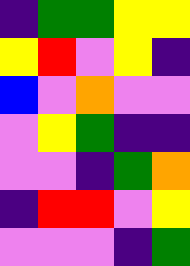[["indigo", "green", "green", "yellow", "yellow"], ["yellow", "red", "violet", "yellow", "indigo"], ["blue", "violet", "orange", "violet", "violet"], ["violet", "yellow", "green", "indigo", "indigo"], ["violet", "violet", "indigo", "green", "orange"], ["indigo", "red", "red", "violet", "yellow"], ["violet", "violet", "violet", "indigo", "green"]]